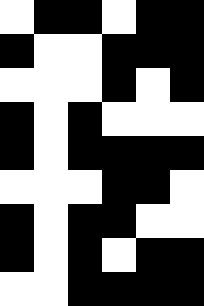[["white", "black", "black", "white", "black", "black"], ["black", "white", "white", "black", "black", "black"], ["white", "white", "white", "black", "white", "black"], ["black", "white", "black", "white", "white", "white"], ["black", "white", "black", "black", "black", "black"], ["white", "white", "white", "black", "black", "white"], ["black", "white", "black", "black", "white", "white"], ["black", "white", "black", "white", "black", "black"], ["white", "white", "black", "black", "black", "black"]]